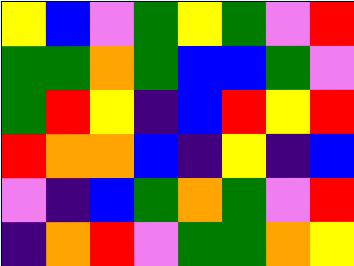[["yellow", "blue", "violet", "green", "yellow", "green", "violet", "red"], ["green", "green", "orange", "green", "blue", "blue", "green", "violet"], ["green", "red", "yellow", "indigo", "blue", "red", "yellow", "red"], ["red", "orange", "orange", "blue", "indigo", "yellow", "indigo", "blue"], ["violet", "indigo", "blue", "green", "orange", "green", "violet", "red"], ["indigo", "orange", "red", "violet", "green", "green", "orange", "yellow"]]